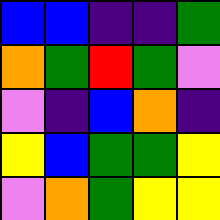[["blue", "blue", "indigo", "indigo", "green"], ["orange", "green", "red", "green", "violet"], ["violet", "indigo", "blue", "orange", "indigo"], ["yellow", "blue", "green", "green", "yellow"], ["violet", "orange", "green", "yellow", "yellow"]]